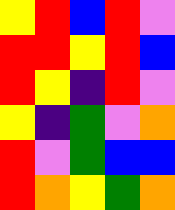[["yellow", "red", "blue", "red", "violet"], ["red", "red", "yellow", "red", "blue"], ["red", "yellow", "indigo", "red", "violet"], ["yellow", "indigo", "green", "violet", "orange"], ["red", "violet", "green", "blue", "blue"], ["red", "orange", "yellow", "green", "orange"]]